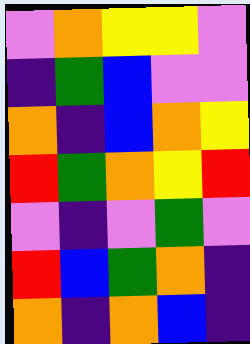[["violet", "orange", "yellow", "yellow", "violet"], ["indigo", "green", "blue", "violet", "violet"], ["orange", "indigo", "blue", "orange", "yellow"], ["red", "green", "orange", "yellow", "red"], ["violet", "indigo", "violet", "green", "violet"], ["red", "blue", "green", "orange", "indigo"], ["orange", "indigo", "orange", "blue", "indigo"]]